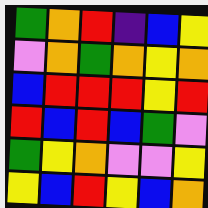[["green", "orange", "red", "indigo", "blue", "yellow"], ["violet", "orange", "green", "orange", "yellow", "orange"], ["blue", "red", "red", "red", "yellow", "red"], ["red", "blue", "red", "blue", "green", "violet"], ["green", "yellow", "orange", "violet", "violet", "yellow"], ["yellow", "blue", "red", "yellow", "blue", "orange"]]